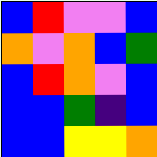[["blue", "red", "violet", "violet", "blue"], ["orange", "violet", "orange", "blue", "green"], ["blue", "red", "orange", "violet", "blue"], ["blue", "blue", "green", "indigo", "blue"], ["blue", "blue", "yellow", "yellow", "orange"]]